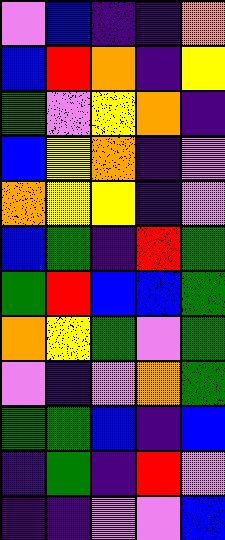[["violet", "blue", "indigo", "indigo", "orange"], ["blue", "red", "orange", "indigo", "yellow"], ["green", "violet", "yellow", "orange", "indigo"], ["blue", "yellow", "orange", "indigo", "violet"], ["orange", "yellow", "yellow", "indigo", "violet"], ["blue", "green", "indigo", "red", "green"], ["green", "red", "blue", "blue", "green"], ["orange", "yellow", "green", "violet", "green"], ["violet", "indigo", "violet", "orange", "green"], ["green", "green", "blue", "indigo", "blue"], ["indigo", "green", "indigo", "red", "violet"], ["indigo", "indigo", "violet", "violet", "blue"]]